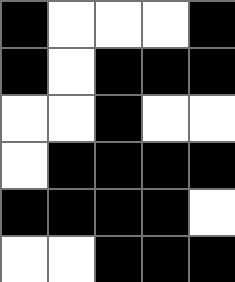[["black", "white", "white", "white", "black"], ["black", "white", "black", "black", "black"], ["white", "white", "black", "white", "white"], ["white", "black", "black", "black", "black"], ["black", "black", "black", "black", "white"], ["white", "white", "black", "black", "black"]]